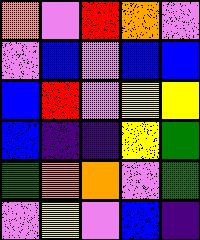[["orange", "violet", "red", "orange", "violet"], ["violet", "blue", "violet", "blue", "blue"], ["blue", "red", "violet", "yellow", "yellow"], ["blue", "indigo", "indigo", "yellow", "green"], ["green", "orange", "orange", "violet", "green"], ["violet", "yellow", "violet", "blue", "indigo"]]